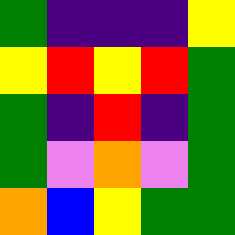[["green", "indigo", "indigo", "indigo", "yellow"], ["yellow", "red", "yellow", "red", "green"], ["green", "indigo", "red", "indigo", "green"], ["green", "violet", "orange", "violet", "green"], ["orange", "blue", "yellow", "green", "green"]]